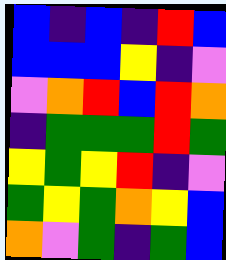[["blue", "indigo", "blue", "indigo", "red", "blue"], ["blue", "blue", "blue", "yellow", "indigo", "violet"], ["violet", "orange", "red", "blue", "red", "orange"], ["indigo", "green", "green", "green", "red", "green"], ["yellow", "green", "yellow", "red", "indigo", "violet"], ["green", "yellow", "green", "orange", "yellow", "blue"], ["orange", "violet", "green", "indigo", "green", "blue"]]